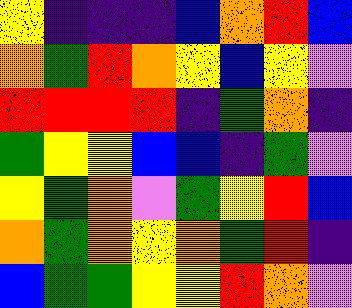[["yellow", "indigo", "indigo", "indigo", "blue", "orange", "red", "blue"], ["orange", "green", "red", "orange", "yellow", "blue", "yellow", "violet"], ["red", "red", "red", "red", "indigo", "green", "orange", "indigo"], ["green", "yellow", "yellow", "blue", "blue", "indigo", "green", "violet"], ["yellow", "green", "orange", "violet", "green", "yellow", "red", "blue"], ["orange", "green", "orange", "yellow", "orange", "green", "red", "indigo"], ["blue", "green", "green", "yellow", "yellow", "red", "orange", "violet"]]